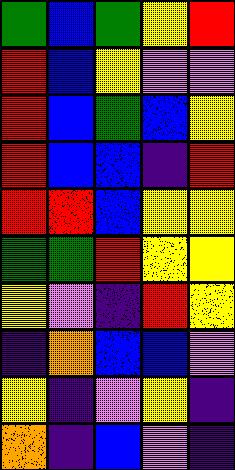[["green", "blue", "green", "yellow", "red"], ["red", "blue", "yellow", "violet", "violet"], ["red", "blue", "green", "blue", "yellow"], ["red", "blue", "blue", "indigo", "red"], ["red", "red", "blue", "yellow", "yellow"], ["green", "green", "red", "yellow", "yellow"], ["yellow", "violet", "indigo", "red", "yellow"], ["indigo", "orange", "blue", "blue", "violet"], ["yellow", "indigo", "violet", "yellow", "indigo"], ["orange", "indigo", "blue", "violet", "indigo"]]